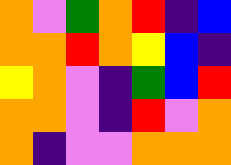[["orange", "violet", "green", "orange", "red", "indigo", "blue"], ["orange", "orange", "red", "orange", "yellow", "blue", "indigo"], ["yellow", "orange", "violet", "indigo", "green", "blue", "red"], ["orange", "orange", "violet", "indigo", "red", "violet", "orange"], ["orange", "indigo", "violet", "violet", "orange", "orange", "orange"]]